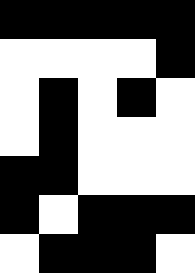[["black", "black", "black", "black", "black"], ["white", "white", "white", "white", "black"], ["white", "black", "white", "black", "white"], ["white", "black", "white", "white", "white"], ["black", "black", "white", "white", "white"], ["black", "white", "black", "black", "black"], ["white", "black", "black", "black", "white"]]